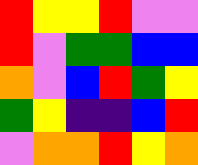[["red", "yellow", "yellow", "red", "violet", "violet"], ["red", "violet", "green", "green", "blue", "blue"], ["orange", "violet", "blue", "red", "green", "yellow"], ["green", "yellow", "indigo", "indigo", "blue", "red"], ["violet", "orange", "orange", "red", "yellow", "orange"]]